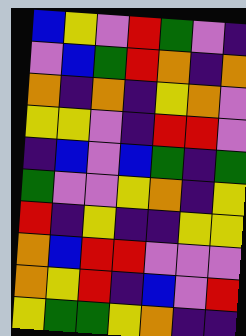[["blue", "yellow", "violet", "red", "green", "violet", "indigo"], ["violet", "blue", "green", "red", "orange", "indigo", "orange"], ["orange", "indigo", "orange", "indigo", "yellow", "orange", "violet"], ["yellow", "yellow", "violet", "indigo", "red", "red", "violet"], ["indigo", "blue", "violet", "blue", "green", "indigo", "green"], ["green", "violet", "violet", "yellow", "orange", "indigo", "yellow"], ["red", "indigo", "yellow", "indigo", "indigo", "yellow", "yellow"], ["orange", "blue", "red", "red", "violet", "violet", "violet"], ["orange", "yellow", "red", "indigo", "blue", "violet", "red"], ["yellow", "green", "green", "yellow", "orange", "indigo", "indigo"]]